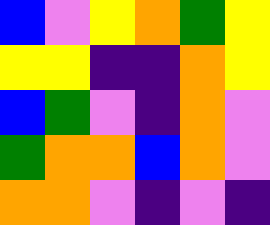[["blue", "violet", "yellow", "orange", "green", "yellow"], ["yellow", "yellow", "indigo", "indigo", "orange", "yellow"], ["blue", "green", "violet", "indigo", "orange", "violet"], ["green", "orange", "orange", "blue", "orange", "violet"], ["orange", "orange", "violet", "indigo", "violet", "indigo"]]